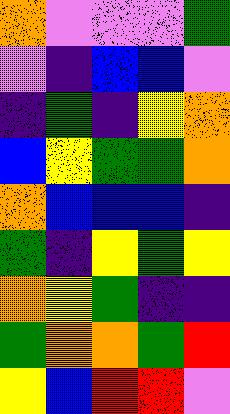[["orange", "violet", "violet", "violet", "green"], ["violet", "indigo", "blue", "blue", "violet"], ["indigo", "green", "indigo", "yellow", "orange"], ["blue", "yellow", "green", "green", "orange"], ["orange", "blue", "blue", "blue", "indigo"], ["green", "indigo", "yellow", "green", "yellow"], ["orange", "yellow", "green", "indigo", "indigo"], ["green", "orange", "orange", "green", "red"], ["yellow", "blue", "red", "red", "violet"]]